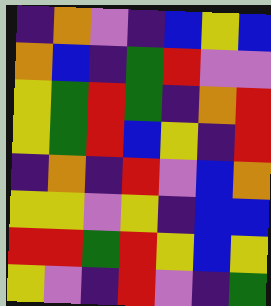[["indigo", "orange", "violet", "indigo", "blue", "yellow", "blue"], ["orange", "blue", "indigo", "green", "red", "violet", "violet"], ["yellow", "green", "red", "green", "indigo", "orange", "red"], ["yellow", "green", "red", "blue", "yellow", "indigo", "red"], ["indigo", "orange", "indigo", "red", "violet", "blue", "orange"], ["yellow", "yellow", "violet", "yellow", "indigo", "blue", "blue"], ["red", "red", "green", "red", "yellow", "blue", "yellow"], ["yellow", "violet", "indigo", "red", "violet", "indigo", "green"]]